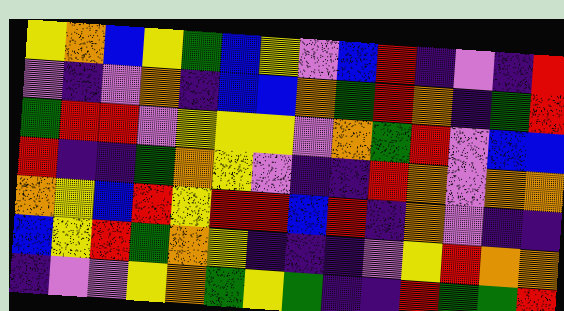[["yellow", "orange", "blue", "yellow", "green", "blue", "yellow", "violet", "blue", "red", "indigo", "violet", "indigo", "red"], ["violet", "indigo", "violet", "orange", "indigo", "blue", "blue", "orange", "green", "red", "orange", "indigo", "green", "red"], ["green", "red", "red", "violet", "yellow", "yellow", "yellow", "violet", "orange", "green", "red", "violet", "blue", "blue"], ["red", "indigo", "indigo", "green", "orange", "yellow", "violet", "indigo", "indigo", "red", "orange", "violet", "orange", "orange"], ["orange", "yellow", "blue", "red", "yellow", "red", "red", "blue", "red", "indigo", "orange", "violet", "indigo", "indigo"], ["blue", "yellow", "red", "green", "orange", "yellow", "indigo", "indigo", "indigo", "violet", "yellow", "red", "orange", "orange"], ["indigo", "violet", "violet", "yellow", "orange", "green", "yellow", "green", "indigo", "indigo", "red", "green", "green", "red"]]